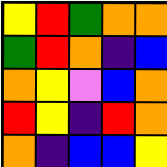[["yellow", "red", "green", "orange", "orange"], ["green", "red", "orange", "indigo", "blue"], ["orange", "yellow", "violet", "blue", "orange"], ["red", "yellow", "indigo", "red", "orange"], ["orange", "indigo", "blue", "blue", "yellow"]]